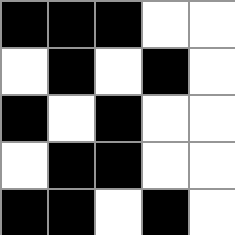[["black", "black", "black", "white", "white"], ["white", "black", "white", "black", "white"], ["black", "white", "black", "white", "white"], ["white", "black", "black", "white", "white"], ["black", "black", "white", "black", "white"]]